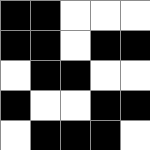[["black", "black", "white", "white", "white"], ["black", "black", "white", "black", "black"], ["white", "black", "black", "white", "white"], ["black", "white", "white", "black", "black"], ["white", "black", "black", "black", "white"]]